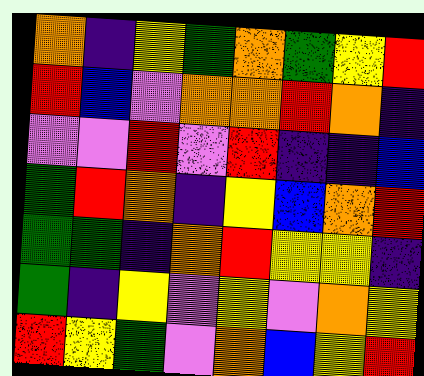[["orange", "indigo", "yellow", "green", "orange", "green", "yellow", "red"], ["red", "blue", "violet", "orange", "orange", "red", "orange", "indigo"], ["violet", "violet", "red", "violet", "red", "indigo", "indigo", "blue"], ["green", "red", "orange", "indigo", "yellow", "blue", "orange", "red"], ["green", "green", "indigo", "orange", "red", "yellow", "yellow", "indigo"], ["green", "indigo", "yellow", "violet", "yellow", "violet", "orange", "yellow"], ["red", "yellow", "green", "violet", "orange", "blue", "yellow", "red"]]